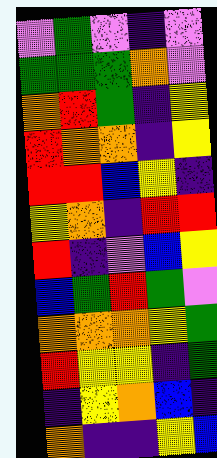[["violet", "green", "violet", "indigo", "violet"], ["green", "green", "green", "orange", "violet"], ["orange", "red", "green", "indigo", "yellow"], ["red", "orange", "orange", "indigo", "yellow"], ["red", "red", "blue", "yellow", "indigo"], ["yellow", "orange", "indigo", "red", "red"], ["red", "indigo", "violet", "blue", "yellow"], ["blue", "green", "red", "green", "violet"], ["orange", "orange", "orange", "yellow", "green"], ["red", "yellow", "yellow", "indigo", "green"], ["indigo", "yellow", "orange", "blue", "indigo"], ["orange", "indigo", "indigo", "yellow", "blue"]]